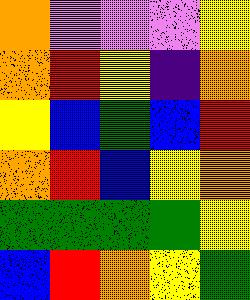[["orange", "violet", "violet", "violet", "yellow"], ["orange", "red", "yellow", "indigo", "orange"], ["yellow", "blue", "green", "blue", "red"], ["orange", "red", "blue", "yellow", "orange"], ["green", "green", "green", "green", "yellow"], ["blue", "red", "orange", "yellow", "green"]]